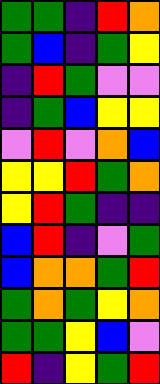[["green", "green", "indigo", "red", "orange"], ["green", "blue", "indigo", "green", "yellow"], ["indigo", "red", "green", "violet", "violet"], ["indigo", "green", "blue", "yellow", "yellow"], ["violet", "red", "violet", "orange", "blue"], ["yellow", "yellow", "red", "green", "orange"], ["yellow", "red", "green", "indigo", "indigo"], ["blue", "red", "indigo", "violet", "green"], ["blue", "orange", "orange", "green", "red"], ["green", "orange", "green", "yellow", "orange"], ["green", "green", "yellow", "blue", "violet"], ["red", "indigo", "yellow", "green", "red"]]